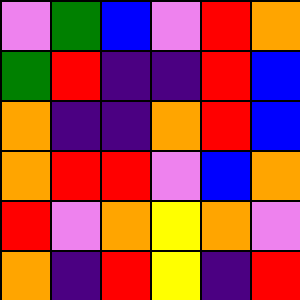[["violet", "green", "blue", "violet", "red", "orange"], ["green", "red", "indigo", "indigo", "red", "blue"], ["orange", "indigo", "indigo", "orange", "red", "blue"], ["orange", "red", "red", "violet", "blue", "orange"], ["red", "violet", "orange", "yellow", "orange", "violet"], ["orange", "indigo", "red", "yellow", "indigo", "red"]]